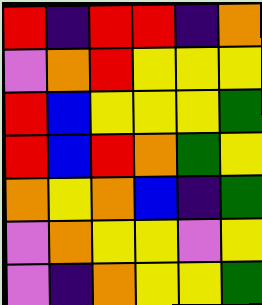[["red", "indigo", "red", "red", "indigo", "orange"], ["violet", "orange", "red", "yellow", "yellow", "yellow"], ["red", "blue", "yellow", "yellow", "yellow", "green"], ["red", "blue", "red", "orange", "green", "yellow"], ["orange", "yellow", "orange", "blue", "indigo", "green"], ["violet", "orange", "yellow", "yellow", "violet", "yellow"], ["violet", "indigo", "orange", "yellow", "yellow", "green"]]